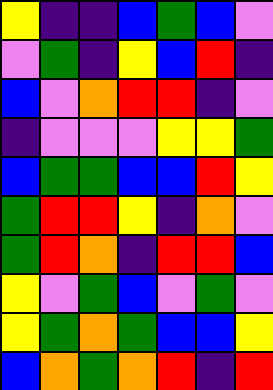[["yellow", "indigo", "indigo", "blue", "green", "blue", "violet"], ["violet", "green", "indigo", "yellow", "blue", "red", "indigo"], ["blue", "violet", "orange", "red", "red", "indigo", "violet"], ["indigo", "violet", "violet", "violet", "yellow", "yellow", "green"], ["blue", "green", "green", "blue", "blue", "red", "yellow"], ["green", "red", "red", "yellow", "indigo", "orange", "violet"], ["green", "red", "orange", "indigo", "red", "red", "blue"], ["yellow", "violet", "green", "blue", "violet", "green", "violet"], ["yellow", "green", "orange", "green", "blue", "blue", "yellow"], ["blue", "orange", "green", "orange", "red", "indigo", "red"]]